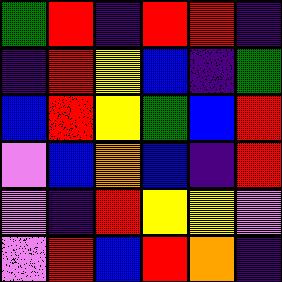[["green", "red", "indigo", "red", "red", "indigo"], ["indigo", "red", "yellow", "blue", "indigo", "green"], ["blue", "red", "yellow", "green", "blue", "red"], ["violet", "blue", "orange", "blue", "indigo", "red"], ["violet", "indigo", "red", "yellow", "yellow", "violet"], ["violet", "red", "blue", "red", "orange", "indigo"]]